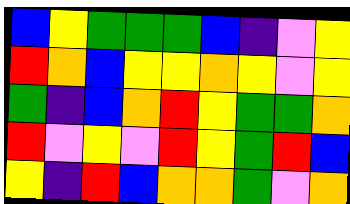[["blue", "yellow", "green", "green", "green", "blue", "indigo", "violet", "yellow"], ["red", "orange", "blue", "yellow", "yellow", "orange", "yellow", "violet", "yellow"], ["green", "indigo", "blue", "orange", "red", "yellow", "green", "green", "orange"], ["red", "violet", "yellow", "violet", "red", "yellow", "green", "red", "blue"], ["yellow", "indigo", "red", "blue", "orange", "orange", "green", "violet", "orange"]]